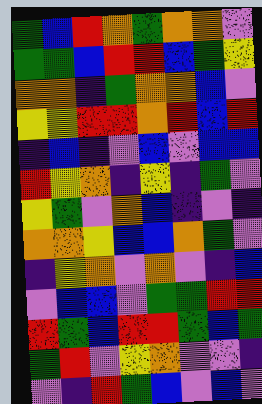[["green", "blue", "red", "orange", "green", "orange", "orange", "violet"], ["green", "green", "blue", "red", "red", "blue", "green", "yellow"], ["orange", "orange", "indigo", "green", "orange", "orange", "blue", "violet"], ["yellow", "yellow", "red", "red", "orange", "red", "blue", "red"], ["indigo", "blue", "indigo", "violet", "blue", "violet", "blue", "blue"], ["red", "yellow", "orange", "indigo", "yellow", "indigo", "green", "violet"], ["yellow", "green", "violet", "orange", "blue", "indigo", "violet", "indigo"], ["orange", "orange", "yellow", "blue", "blue", "orange", "green", "violet"], ["indigo", "yellow", "orange", "violet", "orange", "violet", "indigo", "blue"], ["violet", "blue", "blue", "violet", "green", "green", "red", "red"], ["red", "green", "blue", "red", "red", "green", "blue", "green"], ["green", "red", "violet", "yellow", "orange", "violet", "violet", "indigo"], ["violet", "indigo", "red", "green", "blue", "violet", "blue", "violet"]]